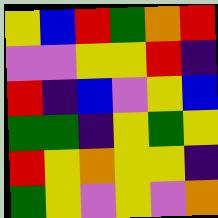[["yellow", "blue", "red", "green", "orange", "red"], ["violet", "violet", "yellow", "yellow", "red", "indigo"], ["red", "indigo", "blue", "violet", "yellow", "blue"], ["green", "green", "indigo", "yellow", "green", "yellow"], ["red", "yellow", "orange", "yellow", "yellow", "indigo"], ["green", "yellow", "violet", "yellow", "violet", "orange"]]